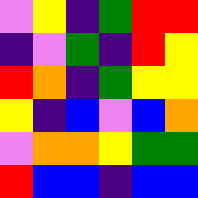[["violet", "yellow", "indigo", "green", "red", "red"], ["indigo", "violet", "green", "indigo", "red", "yellow"], ["red", "orange", "indigo", "green", "yellow", "yellow"], ["yellow", "indigo", "blue", "violet", "blue", "orange"], ["violet", "orange", "orange", "yellow", "green", "green"], ["red", "blue", "blue", "indigo", "blue", "blue"]]